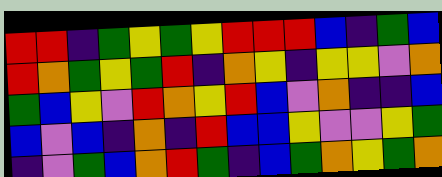[["red", "red", "indigo", "green", "yellow", "green", "yellow", "red", "red", "red", "blue", "indigo", "green", "blue"], ["red", "orange", "green", "yellow", "green", "red", "indigo", "orange", "yellow", "indigo", "yellow", "yellow", "violet", "orange"], ["green", "blue", "yellow", "violet", "red", "orange", "yellow", "red", "blue", "violet", "orange", "indigo", "indigo", "blue"], ["blue", "violet", "blue", "indigo", "orange", "indigo", "red", "blue", "blue", "yellow", "violet", "violet", "yellow", "green"], ["indigo", "violet", "green", "blue", "orange", "red", "green", "indigo", "blue", "green", "orange", "yellow", "green", "orange"]]